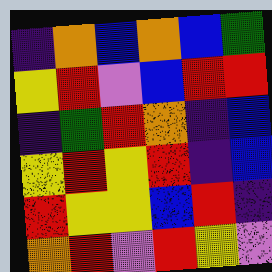[["indigo", "orange", "blue", "orange", "blue", "green"], ["yellow", "red", "violet", "blue", "red", "red"], ["indigo", "green", "red", "orange", "indigo", "blue"], ["yellow", "red", "yellow", "red", "indigo", "blue"], ["red", "yellow", "yellow", "blue", "red", "indigo"], ["orange", "red", "violet", "red", "yellow", "violet"]]